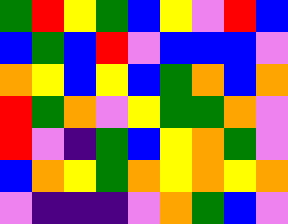[["green", "red", "yellow", "green", "blue", "yellow", "violet", "red", "blue"], ["blue", "green", "blue", "red", "violet", "blue", "blue", "blue", "violet"], ["orange", "yellow", "blue", "yellow", "blue", "green", "orange", "blue", "orange"], ["red", "green", "orange", "violet", "yellow", "green", "green", "orange", "violet"], ["red", "violet", "indigo", "green", "blue", "yellow", "orange", "green", "violet"], ["blue", "orange", "yellow", "green", "orange", "yellow", "orange", "yellow", "orange"], ["violet", "indigo", "indigo", "indigo", "violet", "orange", "green", "blue", "violet"]]